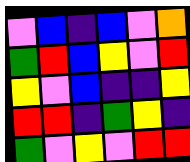[["violet", "blue", "indigo", "blue", "violet", "orange"], ["green", "red", "blue", "yellow", "violet", "red"], ["yellow", "violet", "blue", "indigo", "indigo", "yellow"], ["red", "red", "indigo", "green", "yellow", "indigo"], ["green", "violet", "yellow", "violet", "red", "red"]]